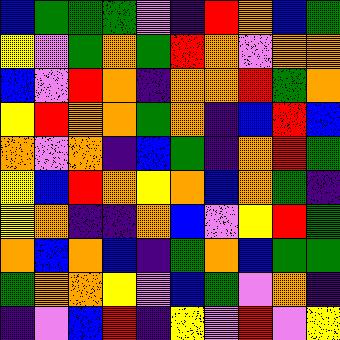[["blue", "green", "green", "green", "violet", "indigo", "red", "orange", "blue", "green"], ["yellow", "violet", "green", "orange", "green", "red", "orange", "violet", "orange", "orange"], ["blue", "violet", "red", "orange", "indigo", "orange", "orange", "red", "green", "orange"], ["yellow", "red", "orange", "orange", "green", "orange", "indigo", "blue", "red", "blue"], ["orange", "violet", "orange", "indigo", "blue", "green", "indigo", "orange", "red", "green"], ["yellow", "blue", "red", "orange", "yellow", "orange", "blue", "orange", "green", "indigo"], ["yellow", "orange", "indigo", "indigo", "orange", "blue", "violet", "yellow", "red", "green"], ["orange", "blue", "orange", "blue", "indigo", "green", "orange", "blue", "green", "green"], ["green", "orange", "orange", "yellow", "violet", "blue", "green", "violet", "orange", "indigo"], ["indigo", "violet", "blue", "red", "indigo", "yellow", "violet", "red", "violet", "yellow"]]